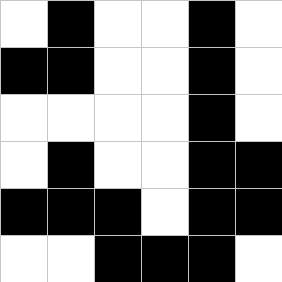[["white", "black", "white", "white", "black", "white"], ["black", "black", "white", "white", "black", "white"], ["white", "white", "white", "white", "black", "white"], ["white", "black", "white", "white", "black", "black"], ["black", "black", "black", "white", "black", "black"], ["white", "white", "black", "black", "black", "white"]]